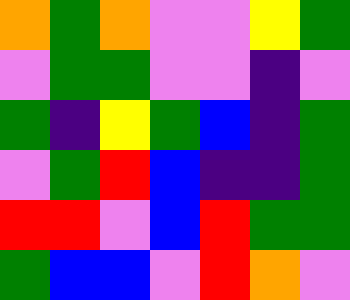[["orange", "green", "orange", "violet", "violet", "yellow", "green"], ["violet", "green", "green", "violet", "violet", "indigo", "violet"], ["green", "indigo", "yellow", "green", "blue", "indigo", "green"], ["violet", "green", "red", "blue", "indigo", "indigo", "green"], ["red", "red", "violet", "blue", "red", "green", "green"], ["green", "blue", "blue", "violet", "red", "orange", "violet"]]